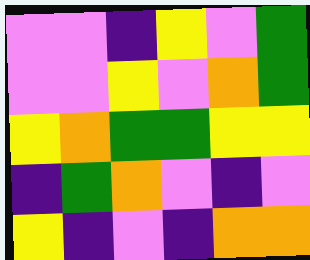[["violet", "violet", "indigo", "yellow", "violet", "green"], ["violet", "violet", "yellow", "violet", "orange", "green"], ["yellow", "orange", "green", "green", "yellow", "yellow"], ["indigo", "green", "orange", "violet", "indigo", "violet"], ["yellow", "indigo", "violet", "indigo", "orange", "orange"]]